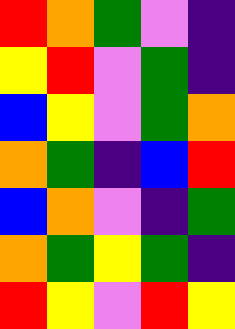[["red", "orange", "green", "violet", "indigo"], ["yellow", "red", "violet", "green", "indigo"], ["blue", "yellow", "violet", "green", "orange"], ["orange", "green", "indigo", "blue", "red"], ["blue", "orange", "violet", "indigo", "green"], ["orange", "green", "yellow", "green", "indigo"], ["red", "yellow", "violet", "red", "yellow"]]